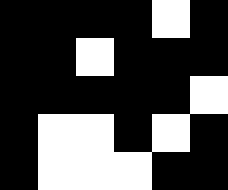[["black", "black", "black", "black", "white", "black"], ["black", "black", "white", "black", "black", "black"], ["black", "black", "black", "black", "black", "white"], ["black", "white", "white", "black", "white", "black"], ["black", "white", "white", "white", "black", "black"]]